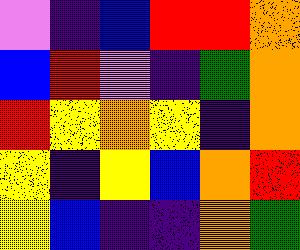[["violet", "indigo", "blue", "red", "red", "orange"], ["blue", "red", "violet", "indigo", "green", "orange"], ["red", "yellow", "orange", "yellow", "indigo", "orange"], ["yellow", "indigo", "yellow", "blue", "orange", "red"], ["yellow", "blue", "indigo", "indigo", "orange", "green"]]